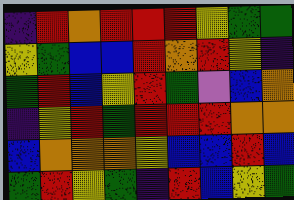[["indigo", "red", "orange", "red", "red", "red", "yellow", "green", "green"], ["yellow", "green", "blue", "blue", "red", "orange", "red", "yellow", "indigo"], ["green", "red", "blue", "yellow", "red", "green", "violet", "blue", "orange"], ["indigo", "yellow", "red", "green", "red", "red", "red", "orange", "orange"], ["blue", "orange", "orange", "orange", "yellow", "blue", "blue", "red", "blue"], ["green", "red", "yellow", "green", "indigo", "red", "blue", "yellow", "green"]]